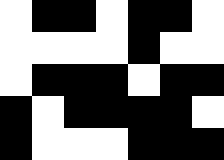[["white", "black", "black", "white", "black", "black", "white"], ["white", "white", "white", "white", "black", "white", "white"], ["white", "black", "black", "black", "white", "black", "black"], ["black", "white", "black", "black", "black", "black", "white"], ["black", "white", "white", "white", "black", "black", "black"]]